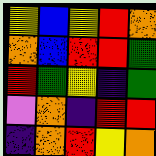[["yellow", "blue", "yellow", "red", "orange"], ["orange", "blue", "red", "red", "green"], ["red", "green", "yellow", "indigo", "green"], ["violet", "orange", "indigo", "red", "red"], ["indigo", "orange", "red", "yellow", "orange"]]